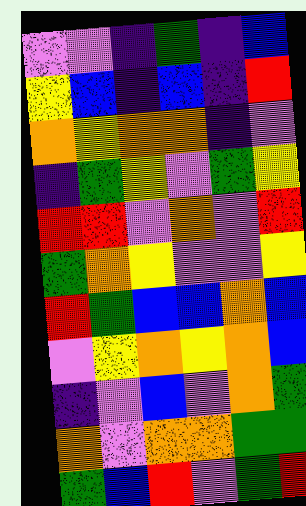[["violet", "violet", "indigo", "green", "indigo", "blue"], ["yellow", "blue", "indigo", "blue", "indigo", "red"], ["orange", "yellow", "orange", "orange", "indigo", "violet"], ["indigo", "green", "yellow", "violet", "green", "yellow"], ["red", "red", "violet", "orange", "violet", "red"], ["green", "orange", "yellow", "violet", "violet", "yellow"], ["red", "green", "blue", "blue", "orange", "blue"], ["violet", "yellow", "orange", "yellow", "orange", "blue"], ["indigo", "violet", "blue", "violet", "orange", "green"], ["orange", "violet", "orange", "orange", "green", "green"], ["green", "blue", "red", "violet", "green", "red"]]